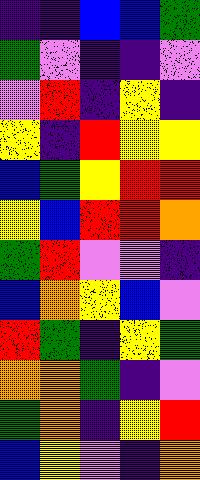[["indigo", "indigo", "blue", "blue", "green"], ["green", "violet", "indigo", "indigo", "violet"], ["violet", "red", "indigo", "yellow", "indigo"], ["yellow", "indigo", "red", "yellow", "yellow"], ["blue", "green", "yellow", "red", "red"], ["yellow", "blue", "red", "red", "orange"], ["green", "red", "violet", "violet", "indigo"], ["blue", "orange", "yellow", "blue", "violet"], ["red", "green", "indigo", "yellow", "green"], ["orange", "orange", "green", "indigo", "violet"], ["green", "orange", "indigo", "yellow", "red"], ["blue", "yellow", "violet", "indigo", "orange"]]